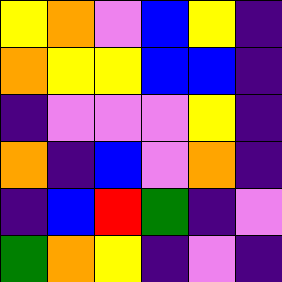[["yellow", "orange", "violet", "blue", "yellow", "indigo"], ["orange", "yellow", "yellow", "blue", "blue", "indigo"], ["indigo", "violet", "violet", "violet", "yellow", "indigo"], ["orange", "indigo", "blue", "violet", "orange", "indigo"], ["indigo", "blue", "red", "green", "indigo", "violet"], ["green", "orange", "yellow", "indigo", "violet", "indigo"]]